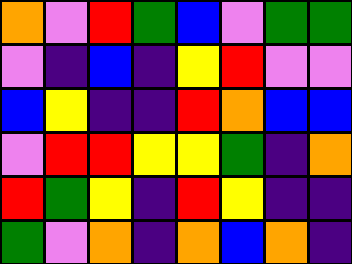[["orange", "violet", "red", "green", "blue", "violet", "green", "green"], ["violet", "indigo", "blue", "indigo", "yellow", "red", "violet", "violet"], ["blue", "yellow", "indigo", "indigo", "red", "orange", "blue", "blue"], ["violet", "red", "red", "yellow", "yellow", "green", "indigo", "orange"], ["red", "green", "yellow", "indigo", "red", "yellow", "indigo", "indigo"], ["green", "violet", "orange", "indigo", "orange", "blue", "orange", "indigo"]]